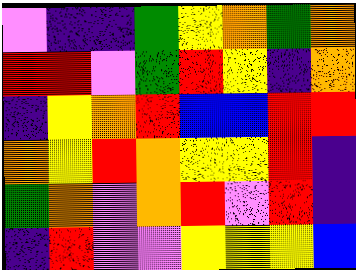[["violet", "indigo", "indigo", "green", "yellow", "orange", "green", "orange"], ["red", "red", "violet", "green", "red", "yellow", "indigo", "orange"], ["indigo", "yellow", "orange", "red", "blue", "blue", "red", "red"], ["orange", "yellow", "red", "orange", "yellow", "yellow", "red", "indigo"], ["green", "orange", "violet", "orange", "red", "violet", "red", "indigo"], ["indigo", "red", "violet", "violet", "yellow", "yellow", "yellow", "blue"]]